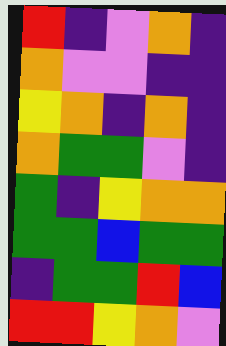[["red", "indigo", "violet", "orange", "indigo"], ["orange", "violet", "violet", "indigo", "indigo"], ["yellow", "orange", "indigo", "orange", "indigo"], ["orange", "green", "green", "violet", "indigo"], ["green", "indigo", "yellow", "orange", "orange"], ["green", "green", "blue", "green", "green"], ["indigo", "green", "green", "red", "blue"], ["red", "red", "yellow", "orange", "violet"]]